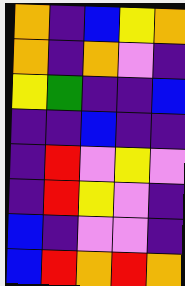[["orange", "indigo", "blue", "yellow", "orange"], ["orange", "indigo", "orange", "violet", "indigo"], ["yellow", "green", "indigo", "indigo", "blue"], ["indigo", "indigo", "blue", "indigo", "indigo"], ["indigo", "red", "violet", "yellow", "violet"], ["indigo", "red", "yellow", "violet", "indigo"], ["blue", "indigo", "violet", "violet", "indigo"], ["blue", "red", "orange", "red", "orange"]]